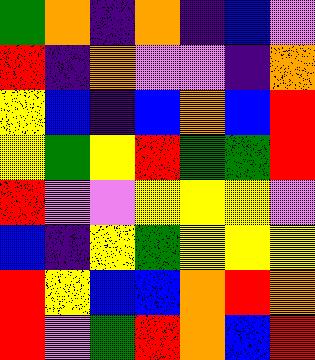[["green", "orange", "indigo", "orange", "indigo", "blue", "violet"], ["red", "indigo", "orange", "violet", "violet", "indigo", "orange"], ["yellow", "blue", "indigo", "blue", "orange", "blue", "red"], ["yellow", "green", "yellow", "red", "green", "green", "red"], ["red", "violet", "violet", "yellow", "yellow", "yellow", "violet"], ["blue", "indigo", "yellow", "green", "yellow", "yellow", "yellow"], ["red", "yellow", "blue", "blue", "orange", "red", "orange"], ["red", "violet", "green", "red", "orange", "blue", "red"]]